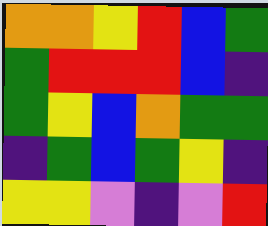[["orange", "orange", "yellow", "red", "blue", "green"], ["green", "red", "red", "red", "blue", "indigo"], ["green", "yellow", "blue", "orange", "green", "green"], ["indigo", "green", "blue", "green", "yellow", "indigo"], ["yellow", "yellow", "violet", "indigo", "violet", "red"]]